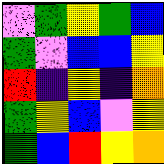[["violet", "green", "yellow", "green", "blue"], ["green", "violet", "blue", "blue", "yellow"], ["red", "indigo", "yellow", "indigo", "orange"], ["green", "yellow", "blue", "violet", "yellow"], ["green", "blue", "red", "yellow", "orange"]]